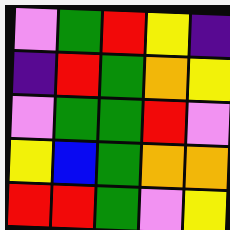[["violet", "green", "red", "yellow", "indigo"], ["indigo", "red", "green", "orange", "yellow"], ["violet", "green", "green", "red", "violet"], ["yellow", "blue", "green", "orange", "orange"], ["red", "red", "green", "violet", "yellow"]]